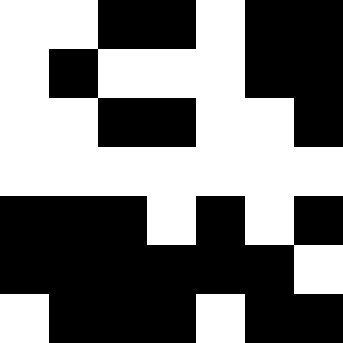[["white", "white", "black", "black", "white", "black", "black"], ["white", "black", "white", "white", "white", "black", "black"], ["white", "white", "black", "black", "white", "white", "black"], ["white", "white", "white", "white", "white", "white", "white"], ["black", "black", "black", "white", "black", "white", "black"], ["black", "black", "black", "black", "black", "black", "white"], ["white", "black", "black", "black", "white", "black", "black"]]